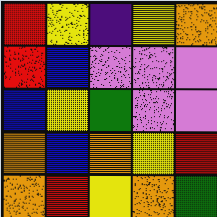[["red", "yellow", "indigo", "yellow", "orange"], ["red", "blue", "violet", "violet", "violet"], ["blue", "yellow", "green", "violet", "violet"], ["orange", "blue", "orange", "yellow", "red"], ["orange", "red", "yellow", "orange", "green"]]